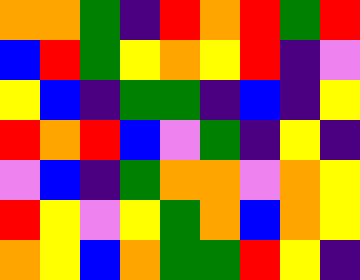[["orange", "orange", "green", "indigo", "red", "orange", "red", "green", "red"], ["blue", "red", "green", "yellow", "orange", "yellow", "red", "indigo", "violet"], ["yellow", "blue", "indigo", "green", "green", "indigo", "blue", "indigo", "yellow"], ["red", "orange", "red", "blue", "violet", "green", "indigo", "yellow", "indigo"], ["violet", "blue", "indigo", "green", "orange", "orange", "violet", "orange", "yellow"], ["red", "yellow", "violet", "yellow", "green", "orange", "blue", "orange", "yellow"], ["orange", "yellow", "blue", "orange", "green", "green", "red", "yellow", "indigo"]]